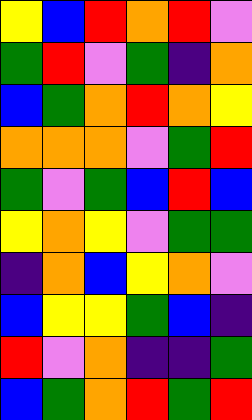[["yellow", "blue", "red", "orange", "red", "violet"], ["green", "red", "violet", "green", "indigo", "orange"], ["blue", "green", "orange", "red", "orange", "yellow"], ["orange", "orange", "orange", "violet", "green", "red"], ["green", "violet", "green", "blue", "red", "blue"], ["yellow", "orange", "yellow", "violet", "green", "green"], ["indigo", "orange", "blue", "yellow", "orange", "violet"], ["blue", "yellow", "yellow", "green", "blue", "indigo"], ["red", "violet", "orange", "indigo", "indigo", "green"], ["blue", "green", "orange", "red", "green", "red"]]